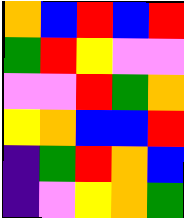[["orange", "blue", "red", "blue", "red"], ["green", "red", "yellow", "violet", "violet"], ["violet", "violet", "red", "green", "orange"], ["yellow", "orange", "blue", "blue", "red"], ["indigo", "green", "red", "orange", "blue"], ["indigo", "violet", "yellow", "orange", "green"]]